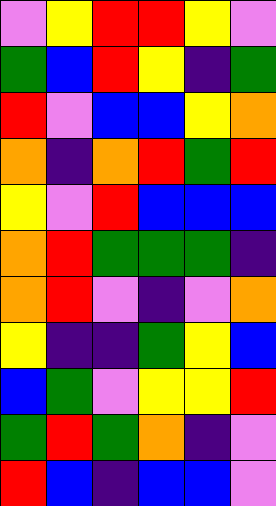[["violet", "yellow", "red", "red", "yellow", "violet"], ["green", "blue", "red", "yellow", "indigo", "green"], ["red", "violet", "blue", "blue", "yellow", "orange"], ["orange", "indigo", "orange", "red", "green", "red"], ["yellow", "violet", "red", "blue", "blue", "blue"], ["orange", "red", "green", "green", "green", "indigo"], ["orange", "red", "violet", "indigo", "violet", "orange"], ["yellow", "indigo", "indigo", "green", "yellow", "blue"], ["blue", "green", "violet", "yellow", "yellow", "red"], ["green", "red", "green", "orange", "indigo", "violet"], ["red", "blue", "indigo", "blue", "blue", "violet"]]